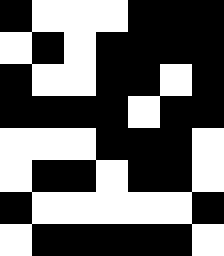[["black", "white", "white", "white", "black", "black", "black"], ["white", "black", "white", "black", "black", "black", "black"], ["black", "white", "white", "black", "black", "white", "black"], ["black", "black", "black", "black", "white", "black", "black"], ["white", "white", "white", "black", "black", "black", "white"], ["white", "black", "black", "white", "black", "black", "white"], ["black", "white", "white", "white", "white", "white", "black"], ["white", "black", "black", "black", "black", "black", "white"]]